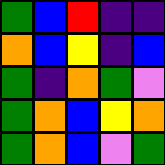[["green", "blue", "red", "indigo", "indigo"], ["orange", "blue", "yellow", "indigo", "blue"], ["green", "indigo", "orange", "green", "violet"], ["green", "orange", "blue", "yellow", "orange"], ["green", "orange", "blue", "violet", "green"]]